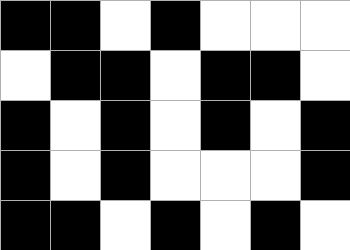[["black", "black", "white", "black", "white", "white", "white"], ["white", "black", "black", "white", "black", "black", "white"], ["black", "white", "black", "white", "black", "white", "black"], ["black", "white", "black", "white", "white", "white", "black"], ["black", "black", "white", "black", "white", "black", "white"]]